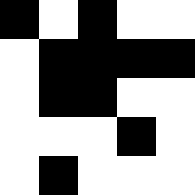[["black", "white", "black", "white", "white"], ["white", "black", "black", "black", "black"], ["white", "black", "black", "white", "white"], ["white", "white", "white", "black", "white"], ["white", "black", "white", "white", "white"]]